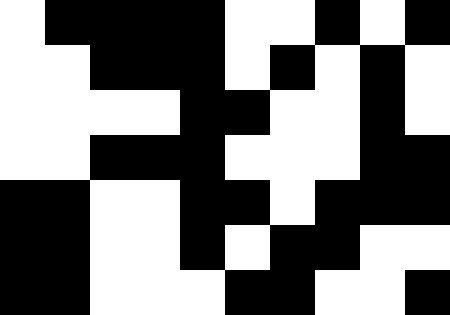[["white", "black", "black", "black", "black", "white", "white", "black", "white", "black"], ["white", "white", "black", "black", "black", "white", "black", "white", "black", "white"], ["white", "white", "white", "white", "black", "black", "white", "white", "black", "white"], ["white", "white", "black", "black", "black", "white", "white", "white", "black", "black"], ["black", "black", "white", "white", "black", "black", "white", "black", "black", "black"], ["black", "black", "white", "white", "black", "white", "black", "black", "white", "white"], ["black", "black", "white", "white", "white", "black", "black", "white", "white", "black"]]